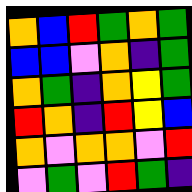[["orange", "blue", "red", "green", "orange", "green"], ["blue", "blue", "violet", "orange", "indigo", "green"], ["orange", "green", "indigo", "orange", "yellow", "green"], ["red", "orange", "indigo", "red", "yellow", "blue"], ["orange", "violet", "orange", "orange", "violet", "red"], ["violet", "green", "violet", "red", "green", "indigo"]]